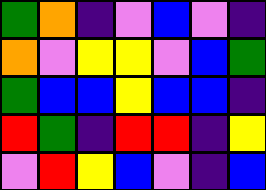[["green", "orange", "indigo", "violet", "blue", "violet", "indigo"], ["orange", "violet", "yellow", "yellow", "violet", "blue", "green"], ["green", "blue", "blue", "yellow", "blue", "blue", "indigo"], ["red", "green", "indigo", "red", "red", "indigo", "yellow"], ["violet", "red", "yellow", "blue", "violet", "indigo", "blue"]]